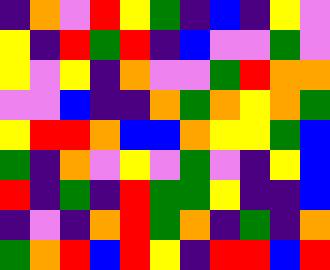[["indigo", "orange", "violet", "red", "yellow", "green", "indigo", "blue", "indigo", "yellow", "violet"], ["yellow", "indigo", "red", "green", "red", "indigo", "blue", "violet", "violet", "green", "violet"], ["yellow", "violet", "yellow", "indigo", "orange", "violet", "violet", "green", "red", "orange", "orange"], ["violet", "violet", "blue", "indigo", "indigo", "orange", "green", "orange", "yellow", "orange", "green"], ["yellow", "red", "red", "orange", "blue", "blue", "orange", "yellow", "yellow", "green", "blue"], ["green", "indigo", "orange", "violet", "yellow", "violet", "green", "violet", "indigo", "yellow", "blue"], ["red", "indigo", "green", "indigo", "red", "green", "green", "yellow", "indigo", "indigo", "blue"], ["indigo", "violet", "indigo", "orange", "red", "green", "orange", "indigo", "green", "indigo", "orange"], ["green", "orange", "red", "blue", "red", "yellow", "indigo", "red", "red", "blue", "red"]]